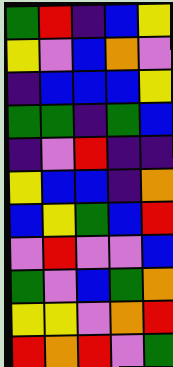[["green", "red", "indigo", "blue", "yellow"], ["yellow", "violet", "blue", "orange", "violet"], ["indigo", "blue", "blue", "blue", "yellow"], ["green", "green", "indigo", "green", "blue"], ["indigo", "violet", "red", "indigo", "indigo"], ["yellow", "blue", "blue", "indigo", "orange"], ["blue", "yellow", "green", "blue", "red"], ["violet", "red", "violet", "violet", "blue"], ["green", "violet", "blue", "green", "orange"], ["yellow", "yellow", "violet", "orange", "red"], ["red", "orange", "red", "violet", "green"]]